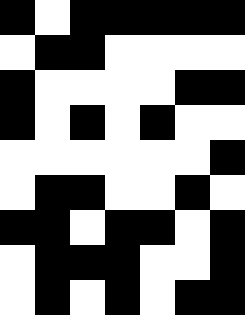[["black", "white", "black", "black", "black", "black", "black"], ["white", "black", "black", "white", "white", "white", "white"], ["black", "white", "white", "white", "white", "black", "black"], ["black", "white", "black", "white", "black", "white", "white"], ["white", "white", "white", "white", "white", "white", "black"], ["white", "black", "black", "white", "white", "black", "white"], ["black", "black", "white", "black", "black", "white", "black"], ["white", "black", "black", "black", "white", "white", "black"], ["white", "black", "white", "black", "white", "black", "black"]]